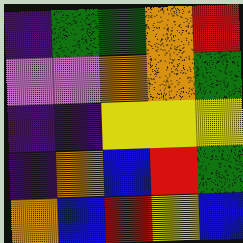[["indigo", "green", "green", "orange", "red"], ["violet", "violet", "orange", "orange", "green"], ["indigo", "indigo", "yellow", "yellow", "yellow"], ["indigo", "orange", "blue", "red", "green"], ["orange", "blue", "red", "yellow", "blue"]]